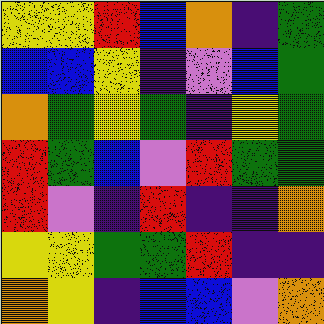[["yellow", "yellow", "red", "blue", "orange", "indigo", "green"], ["blue", "blue", "yellow", "indigo", "violet", "blue", "green"], ["orange", "green", "yellow", "green", "indigo", "yellow", "green"], ["red", "green", "blue", "violet", "red", "green", "green"], ["red", "violet", "indigo", "red", "indigo", "indigo", "orange"], ["yellow", "yellow", "green", "green", "red", "indigo", "indigo"], ["orange", "yellow", "indigo", "blue", "blue", "violet", "orange"]]